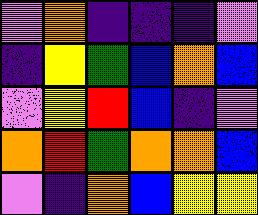[["violet", "orange", "indigo", "indigo", "indigo", "violet"], ["indigo", "yellow", "green", "blue", "orange", "blue"], ["violet", "yellow", "red", "blue", "indigo", "violet"], ["orange", "red", "green", "orange", "orange", "blue"], ["violet", "indigo", "orange", "blue", "yellow", "yellow"]]